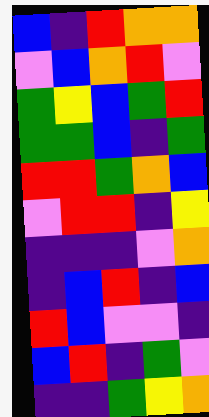[["blue", "indigo", "red", "orange", "orange"], ["violet", "blue", "orange", "red", "violet"], ["green", "yellow", "blue", "green", "red"], ["green", "green", "blue", "indigo", "green"], ["red", "red", "green", "orange", "blue"], ["violet", "red", "red", "indigo", "yellow"], ["indigo", "indigo", "indigo", "violet", "orange"], ["indigo", "blue", "red", "indigo", "blue"], ["red", "blue", "violet", "violet", "indigo"], ["blue", "red", "indigo", "green", "violet"], ["indigo", "indigo", "green", "yellow", "orange"]]